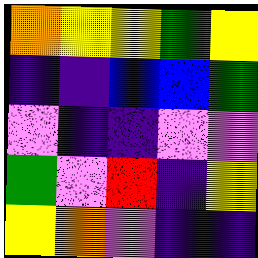[["orange", "yellow", "yellow", "green", "yellow"], ["indigo", "indigo", "blue", "blue", "green"], ["violet", "indigo", "indigo", "violet", "violet"], ["green", "violet", "red", "indigo", "yellow"], ["yellow", "orange", "violet", "indigo", "indigo"]]